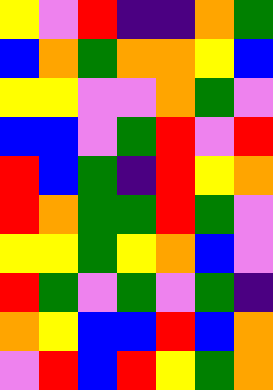[["yellow", "violet", "red", "indigo", "indigo", "orange", "green"], ["blue", "orange", "green", "orange", "orange", "yellow", "blue"], ["yellow", "yellow", "violet", "violet", "orange", "green", "violet"], ["blue", "blue", "violet", "green", "red", "violet", "red"], ["red", "blue", "green", "indigo", "red", "yellow", "orange"], ["red", "orange", "green", "green", "red", "green", "violet"], ["yellow", "yellow", "green", "yellow", "orange", "blue", "violet"], ["red", "green", "violet", "green", "violet", "green", "indigo"], ["orange", "yellow", "blue", "blue", "red", "blue", "orange"], ["violet", "red", "blue", "red", "yellow", "green", "orange"]]